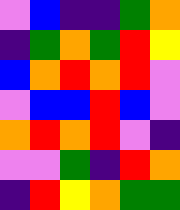[["violet", "blue", "indigo", "indigo", "green", "orange"], ["indigo", "green", "orange", "green", "red", "yellow"], ["blue", "orange", "red", "orange", "red", "violet"], ["violet", "blue", "blue", "red", "blue", "violet"], ["orange", "red", "orange", "red", "violet", "indigo"], ["violet", "violet", "green", "indigo", "red", "orange"], ["indigo", "red", "yellow", "orange", "green", "green"]]